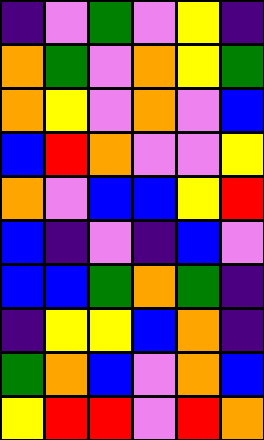[["indigo", "violet", "green", "violet", "yellow", "indigo"], ["orange", "green", "violet", "orange", "yellow", "green"], ["orange", "yellow", "violet", "orange", "violet", "blue"], ["blue", "red", "orange", "violet", "violet", "yellow"], ["orange", "violet", "blue", "blue", "yellow", "red"], ["blue", "indigo", "violet", "indigo", "blue", "violet"], ["blue", "blue", "green", "orange", "green", "indigo"], ["indigo", "yellow", "yellow", "blue", "orange", "indigo"], ["green", "orange", "blue", "violet", "orange", "blue"], ["yellow", "red", "red", "violet", "red", "orange"]]